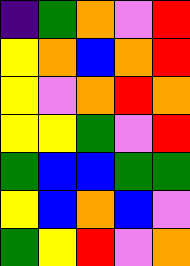[["indigo", "green", "orange", "violet", "red"], ["yellow", "orange", "blue", "orange", "red"], ["yellow", "violet", "orange", "red", "orange"], ["yellow", "yellow", "green", "violet", "red"], ["green", "blue", "blue", "green", "green"], ["yellow", "blue", "orange", "blue", "violet"], ["green", "yellow", "red", "violet", "orange"]]